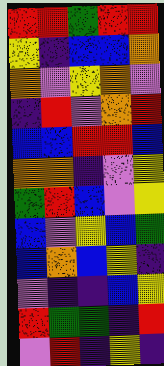[["red", "red", "green", "red", "red"], ["yellow", "indigo", "blue", "blue", "orange"], ["orange", "violet", "yellow", "orange", "violet"], ["indigo", "red", "violet", "orange", "red"], ["blue", "blue", "red", "red", "blue"], ["orange", "orange", "indigo", "violet", "yellow"], ["green", "red", "blue", "violet", "yellow"], ["blue", "violet", "yellow", "blue", "green"], ["blue", "orange", "blue", "yellow", "indigo"], ["violet", "indigo", "indigo", "blue", "yellow"], ["red", "green", "green", "indigo", "red"], ["violet", "red", "indigo", "yellow", "indigo"]]